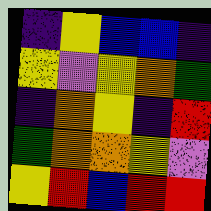[["indigo", "yellow", "blue", "blue", "indigo"], ["yellow", "violet", "yellow", "orange", "green"], ["indigo", "orange", "yellow", "indigo", "red"], ["green", "orange", "orange", "yellow", "violet"], ["yellow", "red", "blue", "red", "red"]]